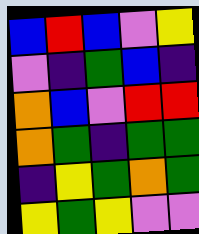[["blue", "red", "blue", "violet", "yellow"], ["violet", "indigo", "green", "blue", "indigo"], ["orange", "blue", "violet", "red", "red"], ["orange", "green", "indigo", "green", "green"], ["indigo", "yellow", "green", "orange", "green"], ["yellow", "green", "yellow", "violet", "violet"]]